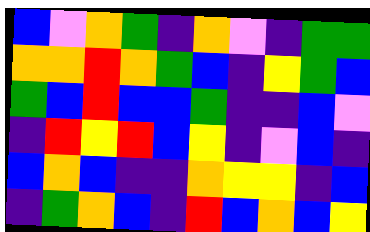[["blue", "violet", "orange", "green", "indigo", "orange", "violet", "indigo", "green", "green"], ["orange", "orange", "red", "orange", "green", "blue", "indigo", "yellow", "green", "blue"], ["green", "blue", "red", "blue", "blue", "green", "indigo", "indigo", "blue", "violet"], ["indigo", "red", "yellow", "red", "blue", "yellow", "indigo", "violet", "blue", "indigo"], ["blue", "orange", "blue", "indigo", "indigo", "orange", "yellow", "yellow", "indigo", "blue"], ["indigo", "green", "orange", "blue", "indigo", "red", "blue", "orange", "blue", "yellow"]]